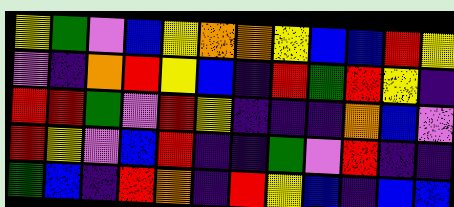[["yellow", "green", "violet", "blue", "yellow", "orange", "orange", "yellow", "blue", "blue", "red", "yellow"], ["violet", "indigo", "orange", "red", "yellow", "blue", "indigo", "red", "green", "red", "yellow", "indigo"], ["red", "red", "green", "violet", "red", "yellow", "indigo", "indigo", "indigo", "orange", "blue", "violet"], ["red", "yellow", "violet", "blue", "red", "indigo", "indigo", "green", "violet", "red", "indigo", "indigo"], ["green", "blue", "indigo", "red", "orange", "indigo", "red", "yellow", "blue", "indigo", "blue", "blue"]]